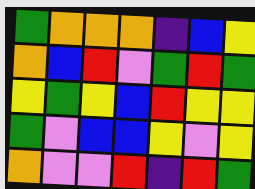[["green", "orange", "orange", "orange", "indigo", "blue", "yellow"], ["orange", "blue", "red", "violet", "green", "red", "green"], ["yellow", "green", "yellow", "blue", "red", "yellow", "yellow"], ["green", "violet", "blue", "blue", "yellow", "violet", "yellow"], ["orange", "violet", "violet", "red", "indigo", "red", "green"]]